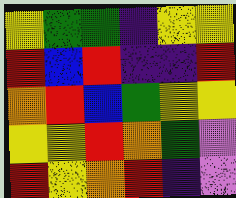[["yellow", "green", "green", "indigo", "yellow", "yellow"], ["red", "blue", "red", "indigo", "indigo", "red"], ["orange", "red", "blue", "green", "yellow", "yellow"], ["yellow", "yellow", "red", "orange", "green", "violet"], ["red", "yellow", "orange", "red", "indigo", "violet"]]